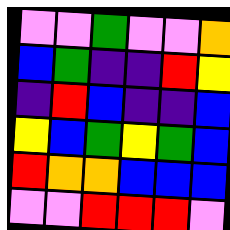[["violet", "violet", "green", "violet", "violet", "orange"], ["blue", "green", "indigo", "indigo", "red", "yellow"], ["indigo", "red", "blue", "indigo", "indigo", "blue"], ["yellow", "blue", "green", "yellow", "green", "blue"], ["red", "orange", "orange", "blue", "blue", "blue"], ["violet", "violet", "red", "red", "red", "violet"]]